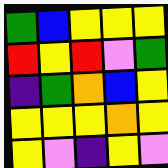[["green", "blue", "yellow", "yellow", "yellow"], ["red", "yellow", "red", "violet", "green"], ["indigo", "green", "orange", "blue", "yellow"], ["yellow", "yellow", "yellow", "orange", "yellow"], ["yellow", "violet", "indigo", "yellow", "violet"]]